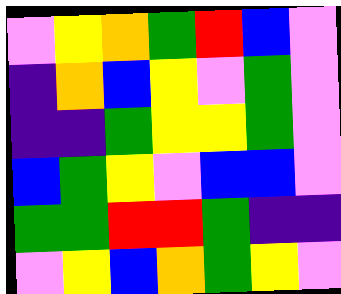[["violet", "yellow", "orange", "green", "red", "blue", "violet"], ["indigo", "orange", "blue", "yellow", "violet", "green", "violet"], ["indigo", "indigo", "green", "yellow", "yellow", "green", "violet"], ["blue", "green", "yellow", "violet", "blue", "blue", "violet"], ["green", "green", "red", "red", "green", "indigo", "indigo"], ["violet", "yellow", "blue", "orange", "green", "yellow", "violet"]]